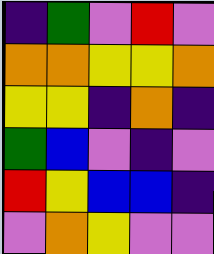[["indigo", "green", "violet", "red", "violet"], ["orange", "orange", "yellow", "yellow", "orange"], ["yellow", "yellow", "indigo", "orange", "indigo"], ["green", "blue", "violet", "indigo", "violet"], ["red", "yellow", "blue", "blue", "indigo"], ["violet", "orange", "yellow", "violet", "violet"]]